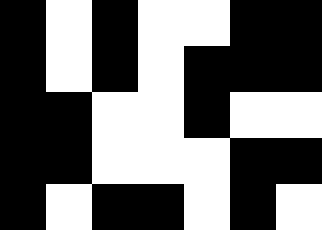[["black", "white", "black", "white", "white", "black", "black"], ["black", "white", "black", "white", "black", "black", "black"], ["black", "black", "white", "white", "black", "white", "white"], ["black", "black", "white", "white", "white", "black", "black"], ["black", "white", "black", "black", "white", "black", "white"]]